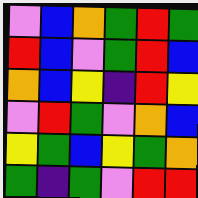[["violet", "blue", "orange", "green", "red", "green"], ["red", "blue", "violet", "green", "red", "blue"], ["orange", "blue", "yellow", "indigo", "red", "yellow"], ["violet", "red", "green", "violet", "orange", "blue"], ["yellow", "green", "blue", "yellow", "green", "orange"], ["green", "indigo", "green", "violet", "red", "red"]]